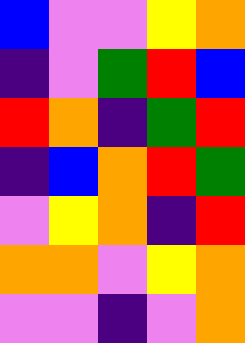[["blue", "violet", "violet", "yellow", "orange"], ["indigo", "violet", "green", "red", "blue"], ["red", "orange", "indigo", "green", "red"], ["indigo", "blue", "orange", "red", "green"], ["violet", "yellow", "orange", "indigo", "red"], ["orange", "orange", "violet", "yellow", "orange"], ["violet", "violet", "indigo", "violet", "orange"]]